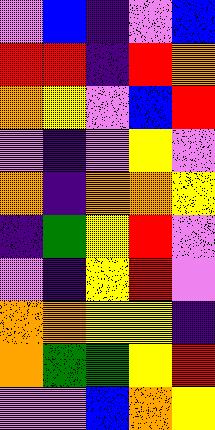[["violet", "blue", "indigo", "violet", "blue"], ["red", "red", "indigo", "red", "orange"], ["orange", "yellow", "violet", "blue", "red"], ["violet", "indigo", "violet", "yellow", "violet"], ["orange", "indigo", "orange", "orange", "yellow"], ["indigo", "green", "yellow", "red", "violet"], ["violet", "indigo", "yellow", "red", "violet"], ["orange", "orange", "yellow", "yellow", "indigo"], ["orange", "green", "green", "yellow", "red"], ["violet", "violet", "blue", "orange", "yellow"]]